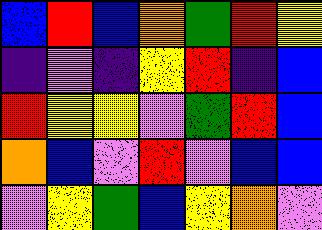[["blue", "red", "blue", "orange", "green", "red", "yellow"], ["indigo", "violet", "indigo", "yellow", "red", "indigo", "blue"], ["red", "yellow", "yellow", "violet", "green", "red", "blue"], ["orange", "blue", "violet", "red", "violet", "blue", "blue"], ["violet", "yellow", "green", "blue", "yellow", "orange", "violet"]]